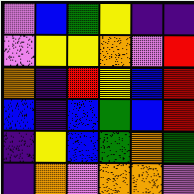[["violet", "blue", "green", "yellow", "indigo", "indigo"], ["violet", "yellow", "yellow", "orange", "violet", "red"], ["orange", "indigo", "red", "yellow", "blue", "red"], ["blue", "indigo", "blue", "green", "blue", "red"], ["indigo", "yellow", "blue", "green", "orange", "green"], ["indigo", "orange", "violet", "orange", "orange", "violet"]]